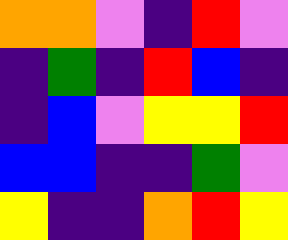[["orange", "orange", "violet", "indigo", "red", "violet"], ["indigo", "green", "indigo", "red", "blue", "indigo"], ["indigo", "blue", "violet", "yellow", "yellow", "red"], ["blue", "blue", "indigo", "indigo", "green", "violet"], ["yellow", "indigo", "indigo", "orange", "red", "yellow"]]